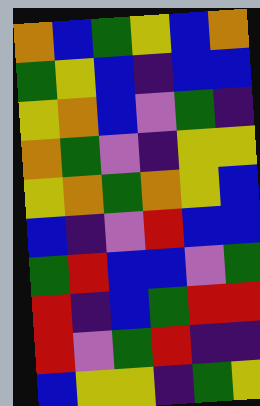[["orange", "blue", "green", "yellow", "blue", "orange"], ["green", "yellow", "blue", "indigo", "blue", "blue"], ["yellow", "orange", "blue", "violet", "green", "indigo"], ["orange", "green", "violet", "indigo", "yellow", "yellow"], ["yellow", "orange", "green", "orange", "yellow", "blue"], ["blue", "indigo", "violet", "red", "blue", "blue"], ["green", "red", "blue", "blue", "violet", "green"], ["red", "indigo", "blue", "green", "red", "red"], ["red", "violet", "green", "red", "indigo", "indigo"], ["blue", "yellow", "yellow", "indigo", "green", "yellow"]]